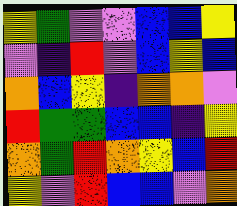[["yellow", "green", "violet", "violet", "blue", "blue", "yellow"], ["violet", "indigo", "red", "violet", "blue", "yellow", "blue"], ["orange", "blue", "yellow", "indigo", "orange", "orange", "violet"], ["red", "green", "green", "blue", "blue", "indigo", "yellow"], ["orange", "green", "red", "orange", "yellow", "blue", "red"], ["yellow", "violet", "red", "blue", "blue", "violet", "orange"]]